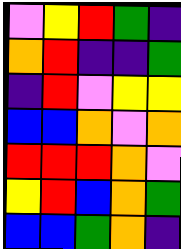[["violet", "yellow", "red", "green", "indigo"], ["orange", "red", "indigo", "indigo", "green"], ["indigo", "red", "violet", "yellow", "yellow"], ["blue", "blue", "orange", "violet", "orange"], ["red", "red", "red", "orange", "violet"], ["yellow", "red", "blue", "orange", "green"], ["blue", "blue", "green", "orange", "indigo"]]